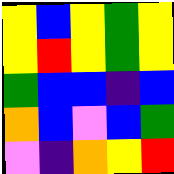[["yellow", "blue", "yellow", "green", "yellow"], ["yellow", "red", "yellow", "green", "yellow"], ["green", "blue", "blue", "indigo", "blue"], ["orange", "blue", "violet", "blue", "green"], ["violet", "indigo", "orange", "yellow", "red"]]